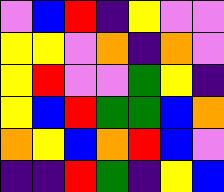[["violet", "blue", "red", "indigo", "yellow", "violet", "violet"], ["yellow", "yellow", "violet", "orange", "indigo", "orange", "violet"], ["yellow", "red", "violet", "violet", "green", "yellow", "indigo"], ["yellow", "blue", "red", "green", "green", "blue", "orange"], ["orange", "yellow", "blue", "orange", "red", "blue", "violet"], ["indigo", "indigo", "red", "green", "indigo", "yellow", "blue"]]